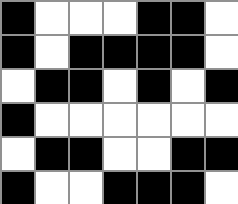[["black", "white", "white", "white", "black", "black", "white"], ["black", "white", "black", "black", "black", "black", "white"], ["white", "black", "black", "white", "black", "white", "black"], ["black", "white", "white", "white", "white", "white", "white"], ["white", "black", "black", "white", "white", "black", "black"], ["black", "white", "white", "black", "black", "black", "white"]]